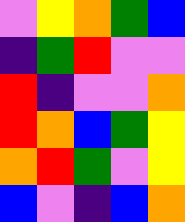[["violet", "yellow", "orange", "green", "blue"], ["indigo", "green", "red", "violet", "violet"], ["red", "indigo", "violet", "violet", "orange"], ["red", "orange", "blue", "green", "yellow"], ["orange", "red", "green", "violet", "yellow"], ["blue", "violet", "indigo", "blue", "orange"]]